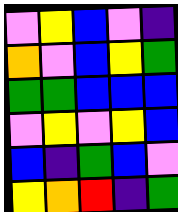[["violet", "yellow", "blue", "violet", "indigo"], ["orange", "violet", "blue", "yellow", "green"], ["green", "green", "blue", "blue", "blue"], ["violet", "yellow", "violet", "yellow", "blue"], ["blue", "indigo", "green", "blue", "violet"], ["yellow", "orange", "red", "indigo", "green"]]